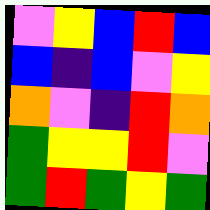[["violet", "yellow", "blue", "red", "blue"], ["blue", "indigo", "blue", "violet", "yellow"], ["orange", "violet", "indigo", "red", "orange"], ["green", "yellow", "yellow", "red", "violet"], ["green", "red", "green", "yellow", "green"]]